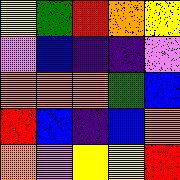[["yellow", "green", "red", "orange", "yellow"], ["violet", "blue", "indigo", "indigo", "violet"], ["orange", "orange", "orange", "green", "blue"], ["red", "blue", "indigo", "blue", "orange"], ["orange", "violet", "yellow", "yellow", "red"]]